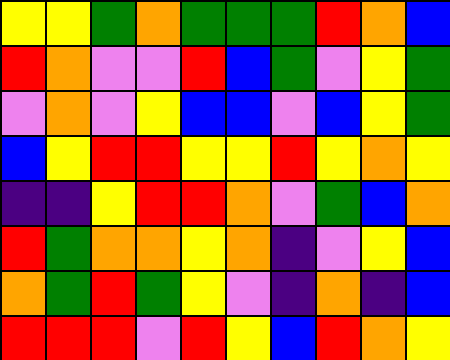[["yellow", "yellow", "green", "orange", "green", "green", "green", "red", "orange", "blue"], ["red", "orange", "violet", "violet", "red", "blue", "green", "violet", "yellow", "green"], ["violet", "orange", "violet", "yellow", "blue", "blue", "violet", "blue", "yellow", "green"], ["blue", "yellow", "red", "red", "yellow", "yellow", "red", "yellow", "orange", "yellow"], ["indigo", "indigo", "yellow", "red", "red", "orange", "violet", "green", "blue", "orange"], ["red", "green", "orange", "orange", "yellow", "orange", "indigo", "violet", "yellow", "blue"], ["orange", "green", "red", "green", "yellow", "violet", "indigo", "orange", "indigo", "blue"], ["red", "red", "red", "violet", "red", "yellow", "blue", "red", "orange", "yellow"]]